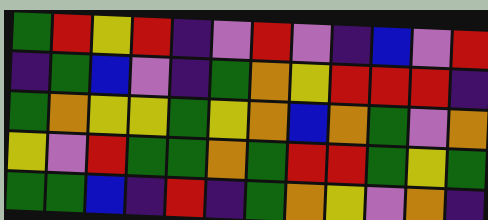[["green", "red", "yellow", "red", "indigo", "violet", "red", "violet", "indigo", "blue", "violet", "red"], ["indigo", "green", "blue", "violet", "indigo", "green", "orange", "yellow", "red", "red", "red", "indigo"], ["green", "orange", "yellow", "yellow", "green", "yellow", "orange", "blue", "orange", "green", "violet", "orange"], ["yellow", "violet", "red", "green", "green", "orange", "green", "red", "red", "green", "yellow", "green"], ["green", "green", "blue", "indigo", "red", "indigo", "green", "orange", "yellow", "violet", "orange", "indigo"]]